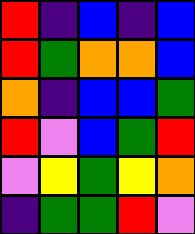[["red", "indigo", "blue", "indigo", "blue"], ["red", "green", "orange", "orange", "blue"], ["orange", "indigo", "blue", "blue", "green"], ["red", "violet", "blue", "green", "red"], ["violet", "yellow", "green", "yellow", "orange"], ["indigo", "green", "green", "red", "violet"]]